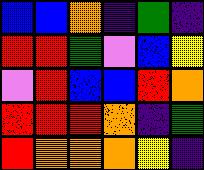[["blue", "blue", "orange", "indigo", "green", "indigo"], ["red", "red", "green", "violet", "blue", "yellow"], ["violet", "red", "blue", "blue", "red", "orange"], ["red", "red", "red", "orange", "indigo", "green"], ["red", "orange", "orange", "orange", "yellow", "indigo"]]